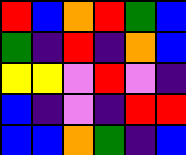[["red", "blue", "orange", "red", "green", "blue"], ["green", "indigo", "red", "indigo", "orange", "blue"], ["yellow", "yellow", "violet", "red", "violet", "indigo"], ["blue", "indigo", "violet", "indigo", "red", "red"], ["blue", "blue", "orange", "green", "indigo", "blue"]]